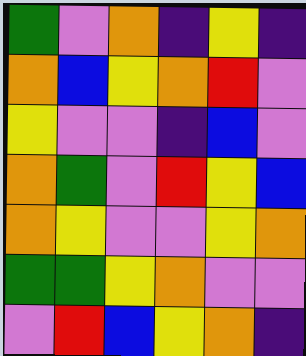[["green", "violet", "orange", "indigo", "yellow", "indigo"], ["orange", "blue", "yellow", "orange", "red", "violet"], ["yellow", "violet", "violet", "indigo", "blue", "violet"], ["orange", "green", "violet", "red", "yellow", "blue"], ["orange", "yellow", "violet", "violet", "yellow", "orange"], ["green", "green", "yellow", "orange", "violet", "violet"], ["violet", "red", "blue", "yellow", "orange", "indigo"]]